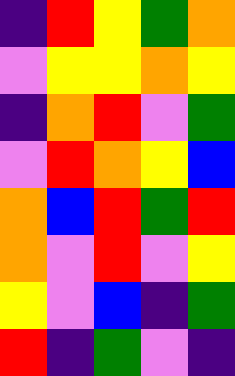[["indigo", "red", "yellow", "green", "orange"], ["violet", "yellow", "yellow", "orange", "yellow"], ["indigo", "orange", "red", "violet", "green"], ["violet", "red", "orange", "yellow", "blue"], ["orange", "blue", "red", "green", "red"], ["orange", "violet", "red", "violet", "yellow"], ["yellow", "violet", "blue", "indigo", "green"], ["red", "indigo", "green", "violet", "indigo"]]